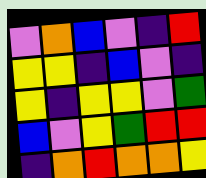[["violet", "orange", "blue", "violet", "indigo", "red"], ["yellow", "yellow", "indigo", "blue", "violet", "indigo"], ["yellow", "indigo", "yellow", "yellow", "violet", "green"], ["blue", "violet", "yellow", "green", "red", "red"], ["indigo", "orange", "red", "orange", "orange", "yellow"]]